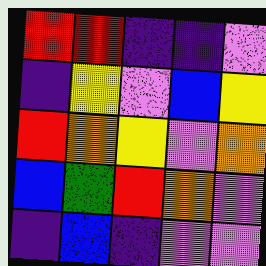[["red", "red", "indigo", "indigo", "violet"], ["indigo", "yellow", "violet", "blue", "yellow"], ["red", "orange", "yellow", "violet", "orange"], ["blue", "green", "red", "orange", "violet"], ["indigo", "blue", "indigo", "violet", "violet"]]